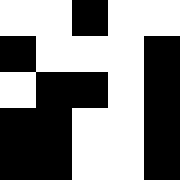[["white", "white", "black", "white", "white"], ["black", "white", "white", "white", "black"], ["white", "black", "black", "white", "black"], ["black", "black", "white", "white", "black"], ["black", "black", "white", "white", "black"]]